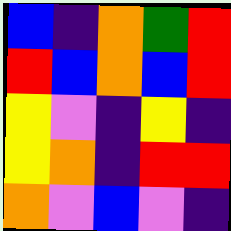[["blue", "indigo", "orange", "green", "red"], ["red", "blue", "orange", "blue", "red"], ["yellow", "violet", "indigo", "yellow", "indigo"], ["yellow", "orange", "indigo", "red", "red"], ["orange", "violet", "blue", "violet", "indigo"]]